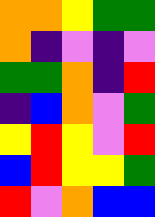[["orange", "orange", "yellow", "green", "green"], ["orange", "indigo", "violet", "indigo", "violet"], ["green", "green", "orange", "indigo", "red"], ["indigo", "blue", "orange", "violet", "green"], ["yellow", "red", "yellow", "violet", "red"], ["blue", "red", "yellow", "yellow", "green"], ["red", "violet", "orange", "blue", "blue"]]